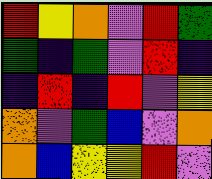[["red", "yellow", "orange", "violet", "red", "green"], ["green", "indigo", "green", "violet", "red", "indigo"], ["indigo", "red", "indigo", "red", "violet", "yellow"], ["orange", "violet", "green", "blue", "violet", "orange"], ["orange", "blue", "yellow", "yellow", "red", "violet"]]